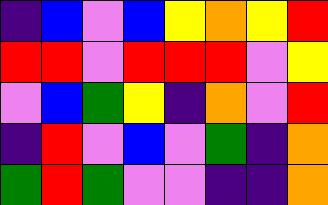[["indigo", "blue", "violet", "blue", "yellow", "orange", "yellow", "red"], ["red", "red", "violet", "red", "red", "red", "violet", "yellow"], ["violet", "blue", "green", "yellow", "indigo", "orange", "violet", "red"], ["indigo", "red", "violet", "blue", "violet", "green", "indigo", "orange"], ["green", "red", "green", "violet", "violet", "indigo", "indigo", "orange"]]